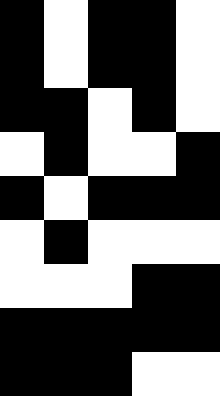[["black", "white", "black", "black", "white"], ["black", "white", "black", "black", "white"], ["black", "black", "white", "black", "white"], ["white", "black", "white", "white", "black"], ["black", "white", "black", "black", "black"], ["white", "black", "white", "white", "white"], ["white", "white", "white", "black", "black"], ["black", "black", "black", "black", "black"], ["black", "black", "black", "white", "white"]]